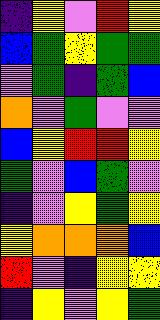[["indigo", "yellow", "violet", "red", "yellow"], ["blue", "green", "yellow", "green", "green"], ["violet", "green", "indigo", "green", "blue"], ["orange", "violet", "green", "violet", "violet"], ["blue", "yellow", "red", "red", "yellow"], ["green", "violet", "blue", "green", "violet"], ["indigo", "violet", "yellow", "green", "yellow"], ["yellow", "orange", "orange", "orange", "blue"], ["red", "violet", "indigo", "yellow", "yellow"], ["indigo", "yellow", "violet", "yellow", "green"]]